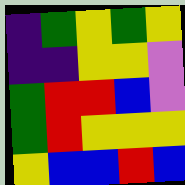[["indigo", "green", "yellow", "green", "yellow"], ["indigo", "indigo", "yellow", "yellow", "violet"], ["green", "red", "red", "blue", "violet"], ["green", "red", "yellow", "yellow", "yellow"], ["yellow", "blue", "blue", "red", "blue"]]